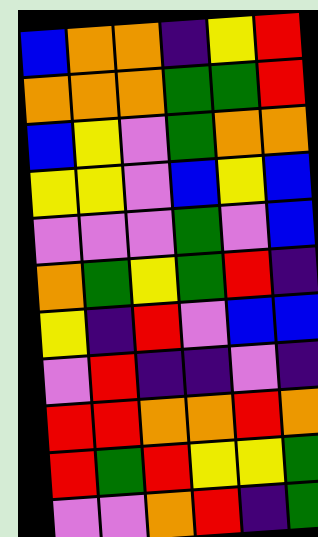[["blue", "orange", "orange", "indigo", "yellow", "red"], ["orange", "orange", "orange", "green", "green", "red"], ["blue", "yellow", "violet", "green", "orange", "orange"], ["yellow", "yellow", "violet", "blue", "yellow", "blue"], ["violet", "violet", "violet", "green", "violet", "blue"], ["orange", "green", "yellow", "green", "red", "indigo"], ["yellow", "indigo", "red", "violet", "blue", "blue"], ["violet", "red", "indigo", "indigo", "violet", "indigo"], ["red", "red", "orange", "orange", "red", "orange"], ["red", "green", "red", "yellow", "yellow", "green"], ["violet", "violet", "orange", "red", "indigo", "green"]]